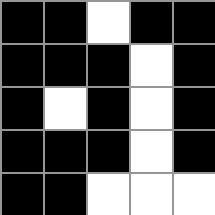[["black", "black", "white", "black", "black"], ["black", "black", "black", "white", "black"], ["black", "white", "black", "white", "black"], ["black", "black", "black", "white", "black"], ["black", "black", "white", "white", "white"]]